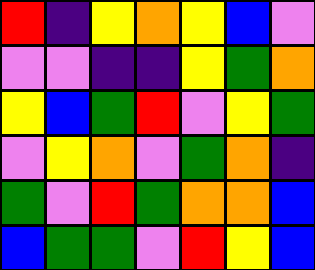[["red", "indigo", "yellow", "orange", "yellow", "blue", "violet"], ["violet", "violet", "indigo", "indigo", "yellow", "green", "orange"], ["yellow", "blue", "green", "red", "violet", "yellow", "green"], ["violet", "yellow", "orange", "violet", "green", "orange", "indigo"], ["green", "violet", "red", "green", "orange", "orange", "blue"], ["blue", "green", "green", "violet", "red", "yellow", "blue"]]